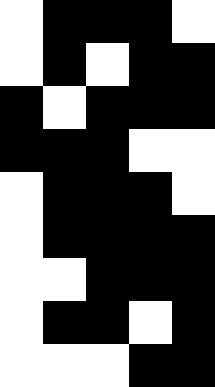[["white", "black", "black", "black", "white"], ["white", "black", "white", "black", "black"], ["black", "white", "black", "black", "black"], ["black", "black", "black", "white", "white"], ["white", "black", "black", "black", "white"], ["white", "black", "black", "black", "black"], ["white", "white", "black", "black", "black"], ["white", "black", "black", "white", "black"], ["white", "white", "white", "black", "black"]]